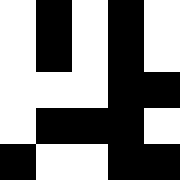[["white", "black", "white", "black", "white"], ["white", "black", "white", "black", "white"], ["white", "white", "white", "black", "black"], ["white", "black", "black", "black", "white"], ["black", "white", "white", "black", "black"]]